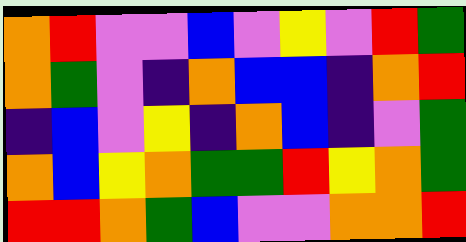[["orange", "red", "violet", "violet", "blue", "violet", "yellow", "violet", "red", "green"], ["orange", "green", "violet", "indigo", "orange", "blue", "blue", "indigo", "orange", "red"], ["indigo", "blue", "violet", "yellow", "indigo", "orange", "blue", "indigo", "violet", "green"], ["orange", "blue", "yellow", "orange", "green", "green", "red", "yellow", "orange", "green"], ["red", "red", "orange", "green", "blue", "violet", "violet", "orange", "orange", "red"]]